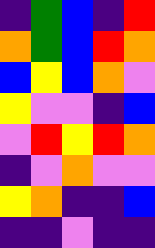[["indigo", "green", "blue", "indigo", "red"], ["orange", "green", "blue", "red", "orange"], ["blue", "yellow", "blue", "orange", "violet"], ["yellow", "violet", "violet", "indigo", "blue"], ["violet", "red", "yellow", "red", "orange"], ["indigo", "violet", "orange", "violet", "violet"], ["yellow", "orange", "indigo", "indigo", "blue"], ["indigo", "indigo", "violet", "indigo", "indigo"]]